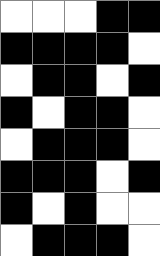[["white", "white", "white", "black", "black"], ["black", "black", "black", "black", "white"], ["white", "black", "black", "white", "black"], ["black", "white", "black", "black", "white"], ["white", "black", "black", "black", "white"], ["black", "black", "black", "white", "black"], ["black", "white", "black", "white", "white"], ["white", "black", "black", "black", "white"]]